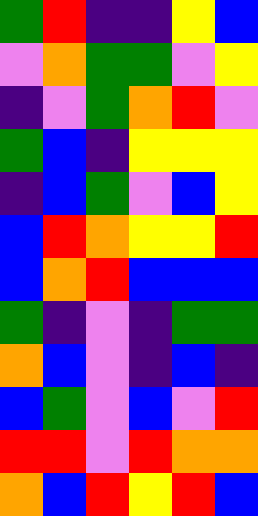[["green", "red", "indigo", "indigo", "yellow", "blue"], ["violet", "orange", "green", "green", "violet", "yellow"], ["indigo", "violet", "green", "orange", "red", "violet"], ["green", "blue", "indigo", "yellow", "yellow", "yellow"], ["indigo", "blue", "green", "violet", "blue", "yellow"], ["blue", "red", "orange", "yellow", "yellow", "red"], ["blue", "orange", "red", "blue", "blue", "blue"], ["green", "indigo", "violet", "indigo", "green", "green"], ["orange", "blue", "violet", "indigo", "blue", "indigo"], ["blue", "green", "violet", "blue", "violet", "red"], ["red", "red", "violet", "red", "orange", "orange"], ["orange", "blue", "red", "yellow", "red", "blue"]]